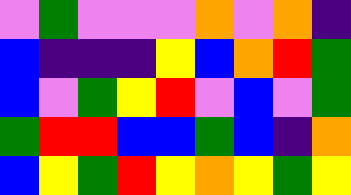[["violet", "green", "violet", "violet", "violet", "orange", "violet", "orange", "indigo"], ["blue", "indigo", "indigo", "indigo", "yellow", "blue", "orange", "red", "green"], ["blue", "violet", "green", "yellow", "red", "violet", "blue", "violet", "green"], ["green", "red", "red", "blue", "blue", "green", "blue", "indigo", "orange"], ["blue", "yellow", "green", "red", "yellow", "orange", "yellow", "green", "yellow"]]